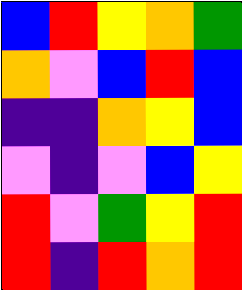[["blue", "red", "yellow", "orange", "green"], ["orange", "violet", "blue", "red", "blue"], ["indigo", "indigo", "orange", "yellow", "blue"], ["violet", "indigo", "violet", "blue", "yellow"], ["red", "violet", "green", "yellow", "red"], ["red", "indigo", "red", "orange", "red"]]